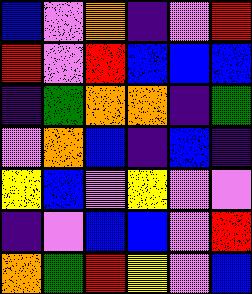[["blue", "violet", "orange", "indigo", "violet", "red"], ["red", "violet", "red", "blue", "blue", "blue"], ["indigo", "green", "orange", "orange", "indigo", "green"], ["violet", "orange", "blue", "indigo", "blue", "indigo"], ["yellow", "blue", "violet", "yellow", "violet", "violet"], ["indigo", "violet", "blue", "blue", "violet", "red"], ["orange", "green", "red", "yellow", "violet", "blue"]]